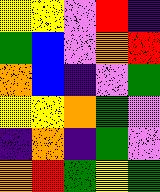[["yellow", "yellow", "violet", "red", "indigo"], ["green", "blue", "violet", "orange", "red"], ["orange", "blue", "indigo", "violet", "green"], ["yellow", "yellow", "orange", "green", "violet"], ["indigo", "orange", "indigo", "green", "violet"], ["orange", "red", "green", "yellow", "green"]]